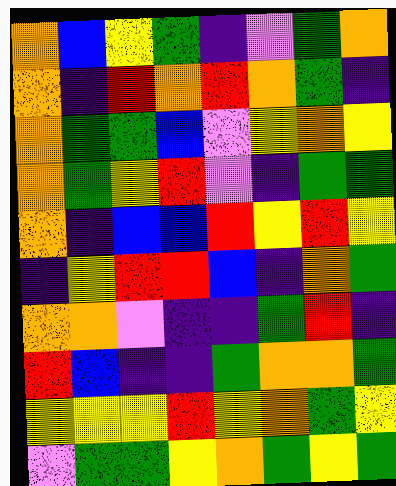[["orange", "blue", "yellow", "green", "indigo", "violet", "green", "orange"], ["orange", "indigo", "red", "orange", "red", "orange", "green", "indigo"], ["orange", "green", "green", "blue", "violet", "yellow", "orange", "yellow"], ["orange", "green", "yellow", "red", "violet", "indigo", "green", "green"], ["orange", "indigo", "blue", "blue", "red", "yellow", "red", "yellow"], ["indigo", "yellow", "red", "red", "blue", "indigo", "orange", "green"], ["orange", "orange", "violet", "indigo", "indigo", "green", "red", "indigo"], ["red", "blue", "indigo", "indigo", "green", "orange", "orange", "green"], ["yellow", "yellow", "yellow", "red", "yellow", "orange", "green", "yellow"], ["violet", "green", "green", "yellow", "orange", "green", "yellow", "green"]]